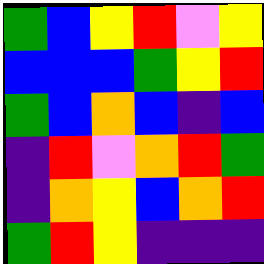[["green", "blue", "yellow", "red", "violet", "yellow"], ["blue", "blue", "blue", "green", "yellow", "red"], ["green", "blue", "orange", "blue", "indigo", "blue"], ["indigo", "red", "violet", "orange", "red", "green"], ["indigo", "orange", "yellow", "blue", "orange", "red"], ["green", "red", "yellow", "indigo", "indigo", "indigo"]]